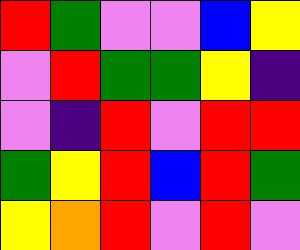[["red", "green", "violet", "violet", "blue", "yellow"], ["violet", "red", "green", "green", "yellow", "indigo"], ["violet", "indigo", "red", "violet", "red", "red"], ["green", "yellow", "red", "blue", "red", "green"], ["yellow", "orange", "red", "violet", "red", "violet"]]